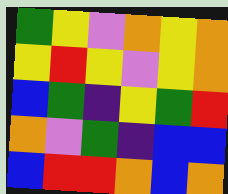[["green", "yellow", "violet", "orange", "yellow", "orange"], ["yellow", "red", "yellow", "violet", "yellow", "orange"], ["blue", "green", "indigo", "yellow", "green", "red"], ["orange", "violet", "green", "indigo", "blue", "blue"], ["blue", "red", "red", "orange", "blue", "orange"]]